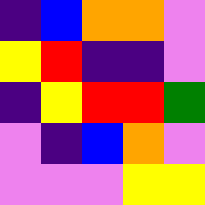[["indigo", "blue", "orange", "orange", "violet"], ["yellow", "red", "indigo", "indigo", "violet"], ["indigo", "yellow", "red", "red", "green"], ["violet", "indigo", "blue", "orange", "violet"], ["violet", "violet", "violet", "yellow", "yellow"]]